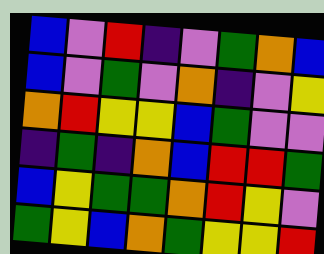[["blue", "violet", "red", "indigo", "violet", "green", "orange", "blue"], ["blue", "violet", "green", "violet", "orange", "indigo", "violet", "yellow"], ["orange", "red", "yellow", "yellow", "blue", "green", "violet", "violet"], ["indigo", "green", "indigo", "orange", "blue", "red", "red", "green"], ["blue", "yellow", "green", "green", "orange", "red", "yellow", "violet"], ["green", "yellow", "blue", "orange", "green", "yellow", "yellow", "red"]]